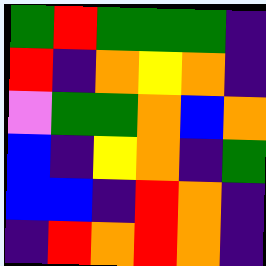[["green", "red", "green", "green", "green", "indigo"], ["red", "indigo", "orange", "yellow", "orange", "indigo"], ["violet", "green", "green", "orange", "blue", "orange"], ["blue", "indigo", "yellow", "orange", "indigo", "green"], ["blue", "blue", "indigo", "red", "orange", "indigo"], ["indigo", "red", "orange", "red", "orange", "indigo"]]